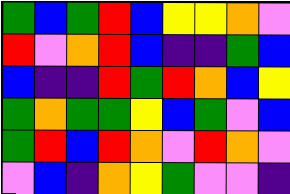[["green", "blue", "green", "red", "blue", "yellow", "yellow", "orange", "violet"], ["red", "violet", "orange", "red", "blue", "indigo", "indigo", "green", "blue"], ["blue", "indigo", "indigo", "red", "green", "red", "orange", "blue", "yellow"], ["green", "orange", "green", "green", "yellow", "blue", "green", "violet", "blue"], ["green", "red", "blue", "red", "orange", "violet", "red", "orange", "violet"], ["violet", "blue", "indigo", "orange", "yellow", "green", "violet", "violet", "indigo"]]